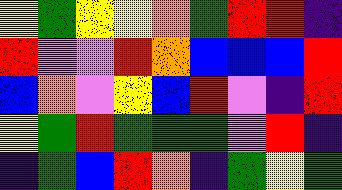[["yellow", "green", "yellow", "yellow", "orange", "green", "red", "red", "indigo"], ["red", "violet", "violet", "red", "orange", "blue", "blue", "blue", "red"], ["blue", "orange", "violet", "yellow", "blue", "red", "violet", "indigo", "red"], ["yellow", "green", "red", "green", "green", "green", "violet", "red", "indigo"], ["indigo", "green", "blue", "red", "orange", "indigo", "green", "yellow", "green"]]